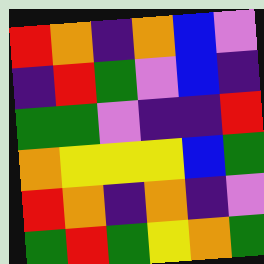[["red", "orange", "indigo", "orange", "blue", "violet"], ["indigo", "red", "green", "violet", "blue", "indigo"], ["green", "green", "violet", "indigo", "indigo", "red"], ["orange", "yellow", "yellow", "yellow", "blue", "green"], ["red", "orange", "indigo", "orange", "indigo", "violet"], ["green", "red", "green", "yellow", "orange", "green"]]